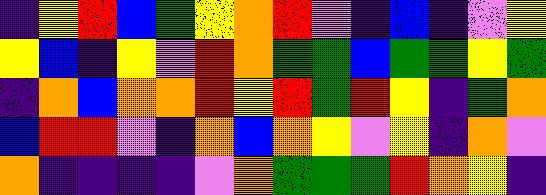[["indigo", "yellow", "red", "blue", "green", "yellow", "orange", "red", "violet", "indigo", "blue", "indigo", "violet", "yellow"], ["yellow", "blue", "indigo", "yellow", "violet", "red", "orange", "green", "green", "blue", "green", "green", "yellow", "green"], ["indigo", "orange", "blue", "orange", "orange", "red", "yellow", "red", "green", "red", "yellow", "indigo", "green", "orange"], ["blue", "red", "red", "violet", "indigo", "orange", "blue", "orange", "yellow", "violet", "yellow", "indigo", "orange", "violet"], ["orange", "indigo", "indigo", "indigo", "indigo", "violet", "orange", "green", "green", "green", "red", "orange", "yellow", "indigo"]]